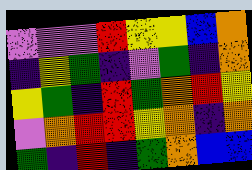[["violet", "violet", "violet", "red", "yellow", "yellow", "blue", "orange"], ["indigo", "yellow", "green", "indigo", "violet", "green", "indigo", "orange"], ["yellow", "green", "indigo", "red", "green", "orange", "red", "yellow"], ["violet", "orange", "red", "red", "yellow", "orange", "indigo", "orange"], ["green", "indigo", "red", "indigo", "green", "orange", "blue", "blue"]]